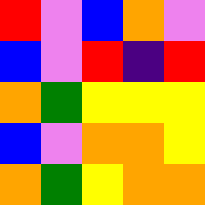[["red", "violet", "blue", "orange", "violet"], ["blue", "violet", "red", "indigo", "red"], ["orange", "green", "yellow", "yellow", "yellow"], ["blue", "violet", "orange", "orange", "yellow"], ["orange", "green", "yellow", "orange", "orange"]]